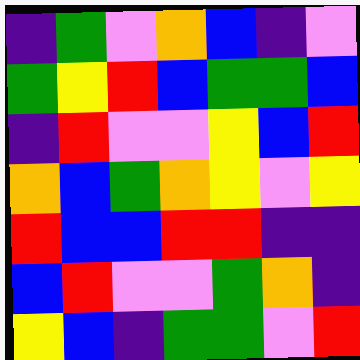[["indigo", "green", "violet", "orange", "blue", "indigo", "violet"], ["green", "yellow", "red", "blue", "green", "green", "blue"], ["indigo", "red", "violet", "violet", "yellow", "blue", "red"], ["orange", "blue", "green", "orange", "yellow", "violet", "yellow"], ["red", "blue", "blue", "red", "red", "indigo", "indigo"], ["blue", "red", "violet", "violet", "green", "orange", "indigo"], ["yellow", "blue", "indigo", "green", "green", "violet", "red"]]